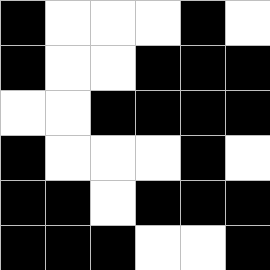[["black", "white", "white", "white", "black", "white"], ["black", "white", "white", "black", "black", "black"], ["white", "white", "black", "black", "black", "black"], ["black", "white", "white", "white", "black", "white"], ["black", "black", "white", "black", "black", "black"], ["black", "black", "black", "white", "white", "black"]]